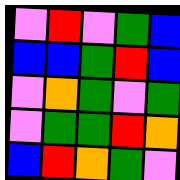[["violet", "red", "violet", "green", "blue"], ["blue", "blue", "green", "red", "blue"], ["violet", "orange", "green", "violet", "green"], ["violet", "green", "green", "red", "orange"], ["blue", "red", "orange", "green", "violet"]]